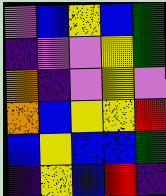[["violet", "blue", "yellow", "blue", "green"], ["indigo", "violet", "violet", "yellow", "green"], ["orange", "indigo", "violet", "yellow", "violet"], ["orange", "blue", "yellow", "yellow", "red"], ["blue", "yellow", "blue", "blue", "green"], ["indigo", "yellow", "blue", "red", "indigo"]]